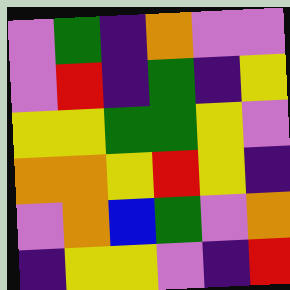[["violet", "green", "indigo", "orange", "violet", "violet"], ["violet", "red", "indigo", "green", "indigo", "yellow"], ["yellow", "yellow", "green", "green", "yellow", "violet"], ["orange", "orange", "yellow", "red", "yellow", "indigo"], ["violet", "orange", "blue", "green", "violet", "orange"], ["indigo", "yellow", "yellow", "violet", "indigo", "red"]]